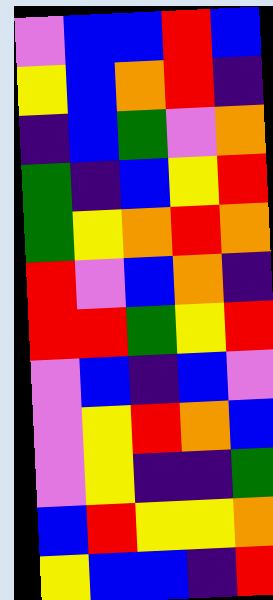[["violet", "blue", "blue", "red", "blue"], ["yellow", "blue", "orange", "red", "indigo"], ["indigo", "blue", "green", "violet", "orange"], ["green", "indigo", "blue", "yellow", "red"], ["green", "yellow", "orange", "red", "orange"], ["red", "violet", "blue", "orange", "indigo"], ["red", "red", "green", "yellow", "red"], ["violet", "blue", "indigo", "blue", "violet"], ["violet", "yellow", "red", "orange", "blue"], ["violet", "yellow", "indigo", "indigo", "green"], ["blue", "red", "yellow", "yellow", "orange"], ["yellow", "blue", "blue", "indigo", "red"]]